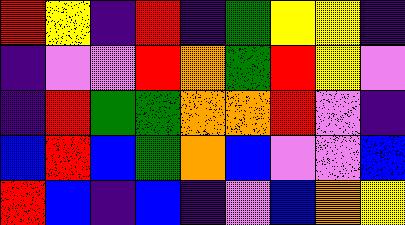[["red", "yellow", "indigo", "red", "indigo", "green", "yellow", "yellow", "indigo"], ["indigo", "violet", "violet", "red", "orange", "green", "red", "yellow", "violet"], ["indigo", "red", "green", "green", "orange", "orange", "red", "violet", "indigo"], ["blue", "red", "blue", "green", "orange", "blue", "violet", "violet", "blue"], ["red", "blue", "indigo", "blue", "indigo", "violet", "blue", "orange", "yellow"]]